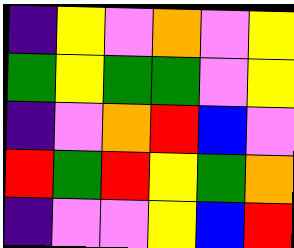[["indigo", "yellow", "violet", "orange", "violet", "yellow"], ["green", "yellow", "green", "green", "violet", "yellow"], ["indigo", "violet", "orange", "red", "blue", "violet"], ["red", "green", "red", "yellow", "green", "orange"], ["indigo", "violet", "violet", "yellow", "blue", "red"]]